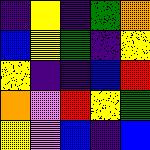[["indigo", "yellow", "indigo", "green", "orange"], ["blue", "yellow", "green", "indigo", "yellow"], ["yellow", "indigo", "indigo", "blue", "red"], ["orange", "violet", "red", "yellow", "green"], ["yellow", "violet", "blue", "indigo", "blue"]]